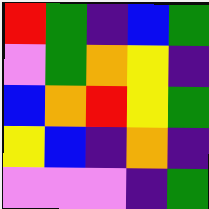[["red", "green", "indigo", "blue", "green"], ["violet", "green", "orange", "yellow", "indigo"], ["blue", "orange", "red", "yellow", "green"], ["yellow", "blue", "indigo", "orange", "indigo"], ["violet", "violet", "violet", "indigo", "green"]]